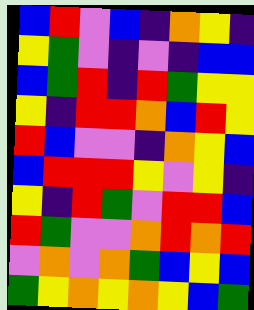[["blue", "red", "violet", "blue", "indigo", "orange", "yellow", "indigo"], ["yellow", "green", "violet", "indigo", "violet", "indigo", "blue", "blue"], ["blue", "green", "red", "indigo", "red", "green", "yellow", "yellow"], ["yellow", "indigo", "red", "red", "orange", "blue", "red", "yellow"], ["red", "blue", "violet", "violet", "indigo", "orange", "yellow", "blue"], ["blue", "red", "red", "red", "yellow", "violet", "yellow", "indigo"], ["yellow", "indigo", "red", "green", "violet", "red", "red", "blue"], ["red", "green", "violet", "violet", "orange", "red", "orange", "red"], ["violet", "orange", "violet", "orange", "green", "blue", "yellow", "blue"], ["green", "yellow", "orange", "yellow", "orange", "yellow", "blue", "green"]]